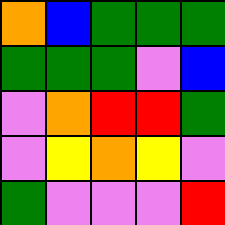[["orange", "blue", "green", "green", "green"], ["green", "green", "green", "violet", "blue"], ["violet", "orange", "red", "red", "green"], ["violet", "yellow", "orange", "yellow", "violet"], ["green", "violet", "violet", "violet", "red"]]